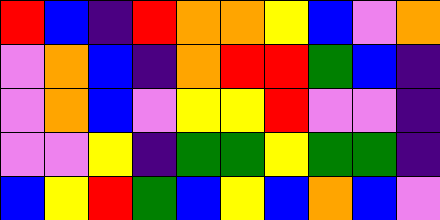[["red", "blue", "indigo", "red", "orange", "orange", "yellow", "blue", "violet", "orange"], ["violet", "orange", "blue", "indigo", "orange", "red", "red", "green", "blue", "indigo"], ["violet", "orange", "blue", "violet", "yellow", "yellow", "red", "violet", "violet", "indigo"], ["violet", "violet", "yellow", "indigo", "green", "green", "yellow", "green", "green", "indigo"], ["blue", "yellow", "red", "green", "blue", "yellow", "blue", "orange", "blue", "violet"]]